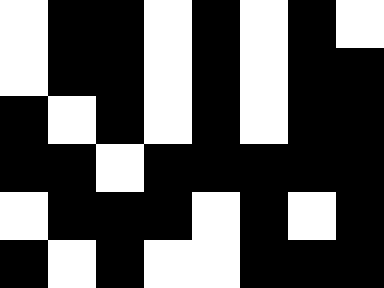[["white", "black", "black", "white", "black", "white", "black", "white"], ["white", "black", "black", "white", "black", "white", "black", "black"], ["black", "white", "black", "white", "black", "white", "black", "black"], ["black", "black", "white", "black", "black", "black", "black", "black"], ["white", "black", "black", "black", "white", "black", "white", "black"], ["black", "white", "black", "white", "white", "black", "black", "black"]]